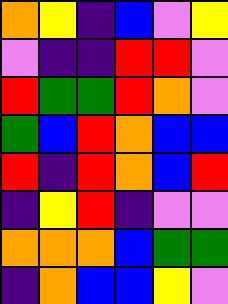[["orange", "yellow", "indigo", "blue", "violet", "yellow"], ["violet", "indigo", "indigo", "red", "red", "violet"], ["red", "green", "green", "red", "orange", "violet"], ["green", "blue", "red", "orange", "blue", "blue"], ["red", "indigo", "red", "orange", "blue", "red"], ["indigo", "yellow", "red", "indigo", "violet", "violet"], ["orange", "orange", "orange", "blue", "green", "green"], ["indigo", "orange", "blue", "blue", "yellow", "violet"]]